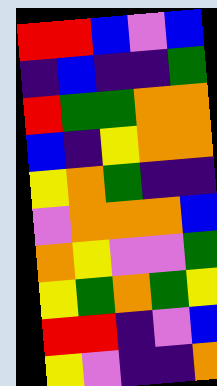[["red", "red", "blue", "violet", "blue"], ["indigo", "blue", "indigo", "indigo", "green"], ["red", "green", "green", "orange", "orange"], ["blue", "indigo", "yellow", "orange", "orange"], ["yellow", "orange", "green", "indigo", "indigo"], ["violet", "orange", "orange", "orange", "blue"], ["orange", "yellow", "violet", "violet", "green"], ["yellow", "green", "orange", "green", "yellow"], ["red", "red", "indigo", "violet", "blue"], ["yellow", "violet", "indigo", "indigo", "orange"]]